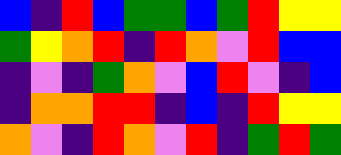[["blue", "indigo", "red", "blue", "green", "green", "blue", "green", "red", "yellow", "yellow"], ["green", "yellow", "orange", "red", "indigo", "red", "orange", "violet", "red", "blue", "blue"], ["indigo", "violet", "indigo", "green", "orange", "violet", "blue", "red", "violet", "indigo", "blue"], ["indigo", "orange", "orange", "red", "red", "indigo", "blue", "indigo", "red", "yellow", "yellow"], ["orange", "violet", "indigo", "red", "orange", "violet", "red", "indigo", "green", "red", "green"]]